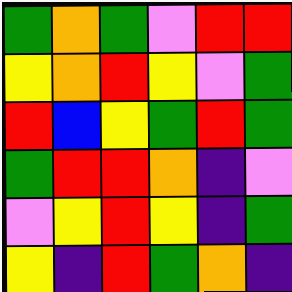[["green", "orange", "green", "violet", "red", "red"], ["yellow", "orange", "red", "yellow", "violet", "green"], ["red", "blue", "yellow", "green", "red", "green"], ["green", "red", "red", "orange", "indigo", "violet"], ["violet", "yellow", "red", "yellow", "indigo", "green"], ["yellow", "indigo", "red", "green", "orange", "indigo"]]